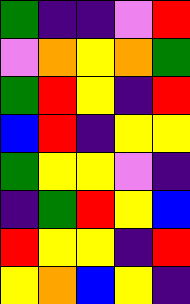[["green", "indigo", "indigo", "violet", "red"], ["violet", "orange", "yellow", "orange", "green"], ["green", "red", "yellow", "indigo", "red"], ["blue", "red", "indigo", "yellow", "yellow"], ["green", "yellow", "yellow", "violet", "indigo"], ["indigo", "green", "red", "yellow", "blue"], ["red", "yellow", "yellow", "indigo", "red"], ["yellow", "orange", "blue", "yellow", "indigo"]]